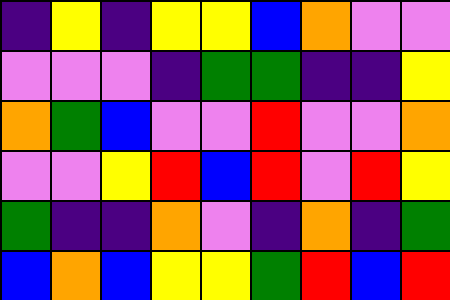[["indigo", "yellow", "indigo", "yellow", "yellow", "blue", "orange", "violet", "violet"], ["violet", "violet", "violet", "indigo", "green", "green", "indigo", "indigo", "yellow"], ["orange", "green", "blue", "violet", "violet", "red", "violet", "violet", "orange"], ["violet", "violet", "yellow", "red", "blue", "red", "violet", "red", "yellow"], ["green", "indigo", "indigo", "orange", "violet", "indigo", "orange", "indigo", "green"], ["blue", "orange", "blue", "yellow", "yellow", "green", "red", "blue", "red"]]